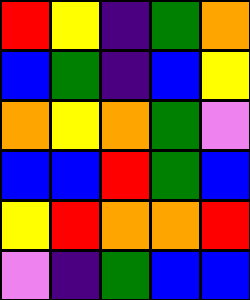[["red", "yellow", "indigo", "green", "orange"], ["blue", "green", "indigo", "blue", "yellow"], ["orange", "yellow", "orange", "green", "violet"], ["blue", "blue", "red", "green", "blue"], ["yellow", "red", "orange", "orange", "red"], ["violet", "indigo", "green", "blue", "blue"]]